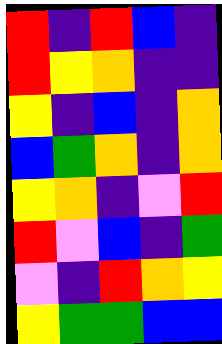[["red", "indigo", "red", "blue", "indigo"], ["red", "yellow", "orange", "indigo", "indigo"], ["yellow", "indigo", "blue", "indigo", "orange"], ["blue", "green", "orange", "indigo", "orange"], ["yellow", "orange", "indigo", "violet", "red"], ["red", "violet", "blue", "indigo", "green"], ["violet", "indigo", "red", "orange", "yellow"], ["yellow", "green", "green", "blue", "blue"]]